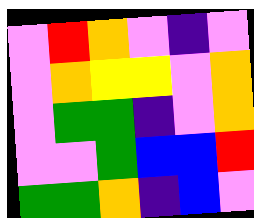[["violet", "red", "orange", "violet", "indigo", "violet"], ["violet", "orange", "yellow", "yellow", "violet", "orange"], ["violet", "green", "green", "indigo", "violet", "orange"], ["violet", "violet", "green", "blue", "blue", "red"], ["green", "green", "orange", "indigo", "blue", "violet"]]